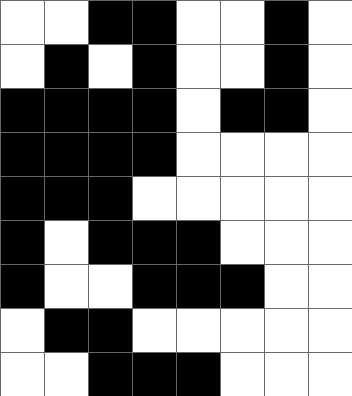[["white", "white", "black", "black", "white", "white", "black", "white"], ["white", "black", "white", "black", "white", "white", "black", "white"], ["black", "black", "black", "black", "white", "black", "black", "white"], ["black", "black", "black", "black", "white", "white", "white", "white"], ["black", "black", "black", "white", "white", "white", "white", "white"], ["black", "white", "black", "black", "black", "white", "white", "white"], ["black", "white", "white", "black", "black", "black", "white", "white"], ["white", "black", "black", "white", "white", "white", "white", "white"], ["white", "white", "black", "black", "black", "white", "white", "white"]]